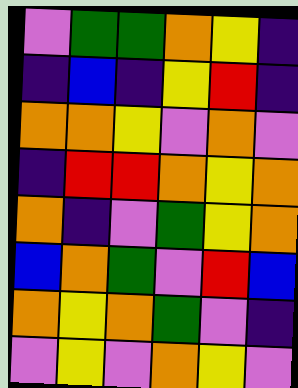[["violet", "green", "green", "orange", "yellow", "indigo"], ["indigo", "blue", "indigo", "yellow", "red", "indigo"], ["orange", "orange", "yellow", "violet", "orange", "violet"], ["indigo", "red", "red", "orange", "yellow", "orange"], ["orange", "indigo", "violet", "green", "yellow", "orange"], ["blue", "orange", "green", "violet", "red", "blue"], ["orange", "yellow", "orange", "green", "violet", "indigo"], ["violet", "yellow", "violet", "orange", "yellow", "violet"]]